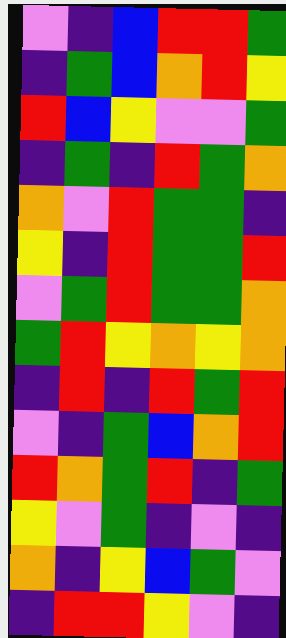[["violet", "indigo", "blue", "red", "red", "green"], ["indigo", "green", "blue", "orange", "red", "yellow"], ["red", "blue", "yellow", "violet", "violet", "green"], ["indigo", "green", "indigo", "red", "green", "orange"], ["orange", "violet", "red", "green", "green", "indigo"], ["yellow", "indigo", "red", "green", "green", "red"], ["violet", "green", "red", "green", "green", "orange"], ["green", "red", "yellow", "orange", "yellow", "orange"], ["indigo", "red", "indigo", "red", "green", "red"], ["violet", "indigo", "green", "blue", "orange", "red"], ["red", "orange", "green", "red", "indigo", "green"], ["yellow", "violet", "green", "indigo", "violet", "indigo"], ["orange", "indigo", "yellow", "blue", "green", "violet"], ["indigo", "red", "red", "yellow", "violet", "indigo"]]